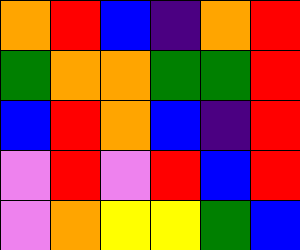[["orange", "red", "blue", "indigo", "orange", "red"], ["green", "orange", "orange", "green", "green", "red"], ["blue", "red", "orange", "blue", "indigo", "red"], ["violet", "red", "violet", "red", "blue", "red"], ["violet", "orange", "yellow", "yellow", "green", "blue"]]